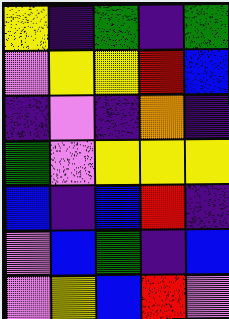[["yellow", "indigo", "green", "indigo", "green"], ["violet", "yellow", "yellow", "red", "blue"], ["indigo", "violet", "indigo", "orange", "indigo"], ["green", "violet", "yellow", "yellow", "yellow"], ["blue", "indigo", "blue", "red", "indigo"], ["violet", "blue", "green", "indigo", "blue"], ["violet", "yellow", "blue", "red", "violet"]]